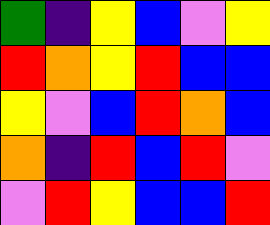[["green", "indigo", "yellow", "blue", "violet", "yellow"], ["red", "orange", "yellow", "red", "blue", "blue"], ["yellow", "violet", "blue", "red", "orange", "blue"], ["orange", "indigo", "red", "blue", "red", "violet"], ["violet", "red", "yellow", "blue", "blue", "red"]]